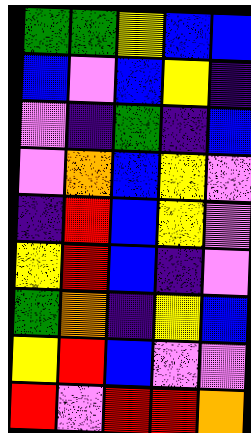[["green", "green", "yellow", "blue", "blue"], ["blue", "violet", "blue", "yellow", "indigo"], ["violet", "indigo", "green", "indigo", "blue"], ["violet", "orange", "blue", "yellow", "violet"], ["indigo", "red", "blue", "yellow", "violet"], ["yellow", "red", "blue", "indigo", "violet"], ["green", "orange", "indigo", "yellow", "blue"], ["yellow", "red", "blue", "violet", "violet"], ["red", "violet", "red", "red", "orange"]]